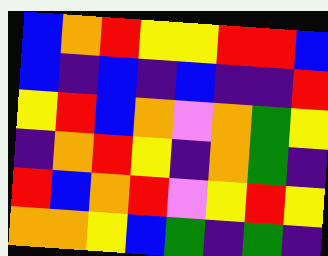[["blue", "orange", "red", "yellow", "yellow", "red", "red", "blue"], ["blue", "indigo", "blue", "indigo", "blue", "indigo", "indigo", "red"], ["yellow", "red", "blue", "orange", "violet", "orange", "green", "yellow"], ["indigo", "orange", "red", "yellow", "indigo", "orange", "green", "indigo"], ["red", "blue", "orange", "red", "violet", "yellow", "red", "yellow"], ["orange", "orange", "yellow", "blue", "green", "indigo", "green", "indigo"]]